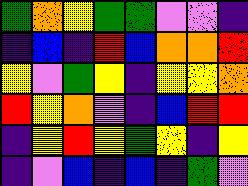[["green", "orange", "yellow", "green", "green", "violet", "violet", "indigo"], ["indigo", "blue", "indigo", "red", "blue", "orange", "orange", "red"], ["yellow", "violet", "green", "yellow", "indigo", "yellow", "yellow", "orange"], ["red", "yellow", "orange", "violet", "indigo", "blue", "red", "red"], ["indigo", "yellow", "red", "yellow", "green", "yellow", "indigo", "yellow"], ["indigo", "violet", "blue", "indigo", "blue", "indigo", "green", "violet"]]